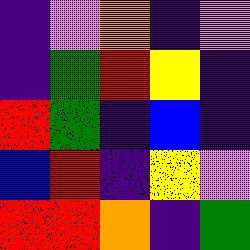[["indigo", "violet", "orange", "indigo", "violet"], ["indigo", "green", "red", "yellow", "indigo"], ["red", "green", "indigo", "blue", "indigo"], ["blue", "red", "indigo", "yellow", "violet"], ["red", "red", "orange", "indigo", "green"]]